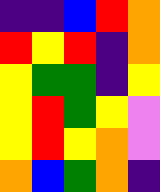[["indigo", "indigo", "blue", "red", "orange"], ["red", "yellow", "red", "indigo", "orange"], ["yellow", "green", "green", "indigo", "yellow"], ["yellow", "red", "green", "yellow", "violet"], ["yellow", "red", "yellow", "orange", "violet"], ["orange", "blue", "green", "orange", "indigo"]]